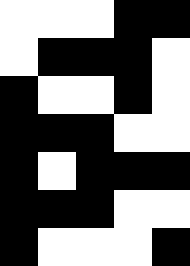[["white", "white", "white", "black", "black"], ["white", "black", "black", "black", "white"], ["black", "white", "white", "black", "white"], ["black", "black", "black", "white", "white"], ["black", "white", "black", "black", "black"], ["black", "black", "black", "white", "white"], ["black", "white", "white", "white", "black"]]